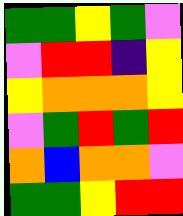[["green", "green", "yellow", "green", "violet"], ["violet", "red", "red", "indigo", "yellow"], ["yellow", "orange", "orange", "orange", "yellow"], ["violet", "green", "red", "green", "red"], ["orange", "blue", "orange", "orange", "violet"], ["green", "green", "yellow", "red", "red"]]